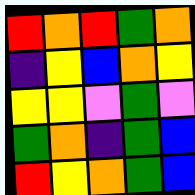[["red", "orange", "red", "green", "orange"], ["indigo", "yellow", "blue", "orange", "yellow"], ["yellow", "yellow", "violet", "green", "violet"], ["green", "orange", "indigo", "green", "blue"], ["red", "yellow", "orange", "green", "blue"]]